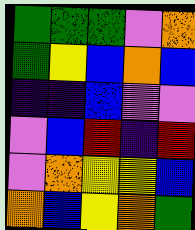[["green", "green", "green", "violet", "orange"], ["green", "yellow", "blue", "orange", "blue"], ["indigo", "indigo", "blue", "violet", "violet"], ["violet", "blue", "red", "indigo", "red"], ["violet", "orange", "yellow", "yellow", "blue"], ["orange", "blue", "yellow", "orange", "green"]]